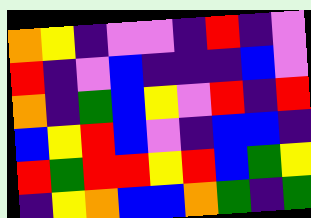[["orange", "yellow", "indigo", "violet", "violet", "indigo", "red", "indigo", "violet"], ["red", "indigo", "violet", "blue", "indigo", "indigo", "indigo", "blue", "violet"], ["orange", "indigo", "green", "blue", "yellow", "violet", "red", "indigo", "red"], ["blue", "yellow", "red", "blue", "violet", "indigo", "blue", "blue", "indigo"], ["red", "green", "red", "red", "yellow", "red", "blue", "green", "yellow"], ["indigo", "yellow", "orange", "blue", "blue", "orange", "green", "indigo", "green"]]